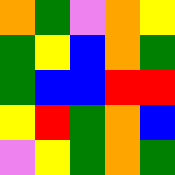[["orange", "green", "violet", "orange", "yellow"], ["green", "yellow", "blue", "orange", "green"], ["green", "blue", "blue", "red", "red"], ["yellow", "red", "green", "orange", "blue"], ["violet", "yellow", "green", "orange", "green"]]